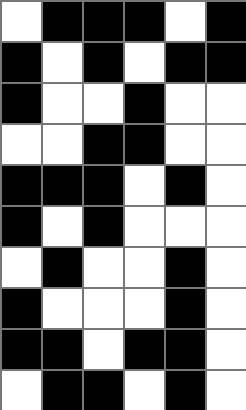[["white", "black", "black", "black", "white", "black"], ["black", "white", "black", "white", "black", "black"], ["black", "white", "white", "black", "white", "white"], ["white", "white", "black", "black", "white", "white"], ["black", "black", "black", "white", "black", "white"], ["black", "white", "black", "white", "white", "white"], ["white", "black", "white", "white", "black", "white"], ["black", "white", "white", "white", "black", "white"], ["black", "black", "white", "black", "black", "white"], ["white", "black", "black", "white", "black", "white"]]